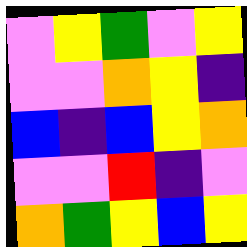[["violet", "yellow", "green", "violet", "yellow"], ["violet", "violet", "orange", "yellow", "indigo"], ["blue", "indigo", "blue", "yellow", "orange"], ["violet", "violet", "red", "indigo", "violet"], ["orange", "green", "yellow", "blue", "yellow"]]